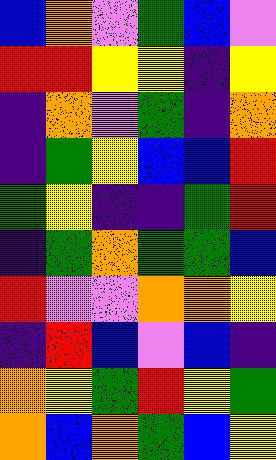[["blue", "orange", "violet", "green", "blue", "violet"], ["red", "red", "yellow", "yellow", "indigo", "yellow"], ["indigo", "orange", "violet", "green", "indigo", "orange"], ["indigo", "green", "yellow", "blue", "blue", "red"], ["green", "yellow", "indigo", "indigo", "green", "red"], ["indigo", "green", "orange", "green", "green", "blue"], ["red", "violet", "violet", "orange", "orange", "yellow"], ["indigo", "red", "blue", "violet", "blue", "indigo"], ["orange", "yellow", "green", "red", "yellow", "green"], ["orange", "blue", "orange", "green", "blue", "yellow"]]